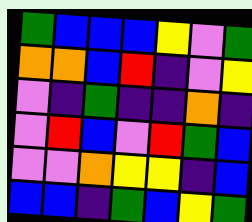[["green", "blue", "blue", "blue", "yellow", "violet", "green"], ["orange", "orange", "blue", "red", "indigo", "violet", "yellow"], ["violet", "indigo", "green", "indigo", "indigo", "orange", "indigo"], ["violet", "red", "blue", "violet", "red", "green", "blue"], ["violet", "violet", "orange", "yellow", "yellow", "indigo", "blue"], ["blue", "blue", "indigo", "green", "blue", "yellow", "green"]]